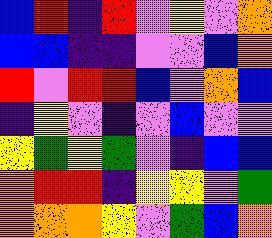[["blue", "red", "indigo", "red", "violet", "yellow", "violet", "orange"], ["blue", "blue", "indigo", "indigo", "violet", "violet", "blue", "orange"], ["red", "violet", "red", "red", "blue", "violet", "orange", "blue"], ["indigo", "yellow", "violet", "indigo", "violet", "blue", "violet", "violet"], ["yellow", "green", "yellow", "green", "violet", "indigo", "blue", "blue"], ["orange", "red", "red", "indigo", "yellow", "yellow", "violet", "green"], ["orange", "orange", "orange", "yellow", "violet", "green", "blue", "orange"]]